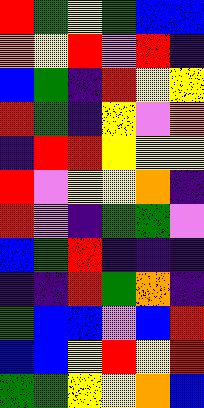[["red", "green", "yellow", "green", "blue", "blue"], ["orange", "yellow", "red", "violet", "red", "indigo"], ["blue", "green", "indigo", "red", "yellow", "yellow"], ["red", "green", "indigo", "yellow", "violet", "orange"], ["indigo", "red", "red", "yellow", "yellow", "yellow"], ["red", "violet", "yellow", "yellow", "orange", "indigo"], ["red", "violet", "indigo", "green", "green", "violet"], ["blue", "green", "red", "indigo", "indigo", "indigo"], ["indigo", "indigo", "red", "green", "orange", "indigo"], ["green", "blue", "blue", "violet", "blue", "red"], ["blue", "blue", "yellow", "red", "yellow", "red"], ["green", "green", "yellow", "yellow", "orange", "blue"]]